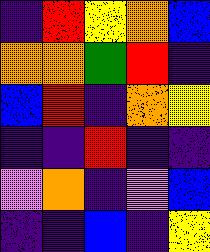[["indigo", "red", "yellow", "orange", "blue"], ["orange", "orange", "green", "red", "indigo"], ["blue", "red", "indigo", "orange", "yellow"], ["indigo", "indigo", "red", "indigo", "indigo"], ["violet", "orange", "indigo", "violet", "blue"], ["indigo", "indigo", "blue", "indigo", "yellow"]]